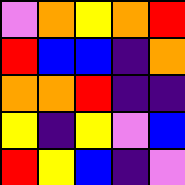[["violet", "orange", "yellow", "orange", "red"], ["red", "blue", "blue", "indigo", "orange"], ["orange", "orange", "red", "indigo", "indigo"], ["yellow", "indigo", "yellow", "violet", "blue"], ["red", "yellow", "blue", "indigo", "violet"]]